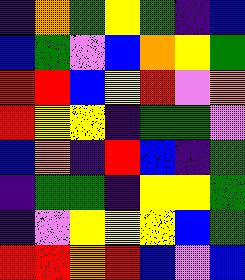[["indigo", "orange", "green", "yellow", "green", "indigo", "blue"], ["blue", "green", "violet", "blue", "orange", "yellow", "green"], ["red", "red", "blue", "yellow", "red", "violet", "orange"], ["red", "yellow", "yellow", "indigo", "green", "green", "violet"], ["blue", "orange", "indigo", "red", "blue", "indigo", "green"], ["indigo", "green", "green", "indigo", "yellow", "yellow", "green"], ["indigo", "violet", "yellow", "yellow", "yellow", "blue", "green"], ["red", "red", "orange", "red", "blue", "violet", "blue"]]